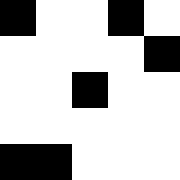[["black", "white", "white", "black", "white"], ["white", "white", "white", "white", "black"], ["white", "white", "black", "white", "white"], ["white", "white", "white", "white", "white"], ["black", "black", "white", "white", "white"]]